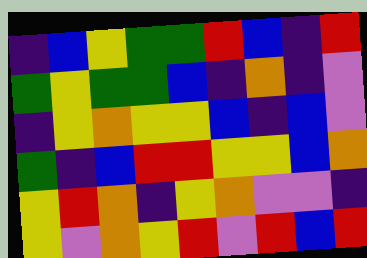[["indigo", "blue", "yellow", "green", "green", "red", "blue", "indigo", "red"], ["green", "yellow", "green", "green", "blue", "indigo", "orange", "indigo", "violet"], ["indigo", "yellow", "orange", "yellow", "yellow", "blue", "indigo", "blue", "violet"], ["green", "indigo", "blue", "red", "red", "yellow", "yellow", "blue", "orange"], ["yellow", "red", "orange", "indigo", "yellow", "orange", "violet", "violet", "indigo"], ["yellow", "violet", "orange", "yellow", "red", "violet", "red", "blue", "red"]]